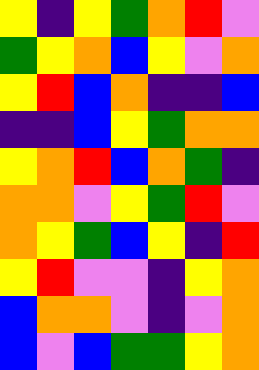[["yellow", "indigo", "yellow", "green", "orange", "red", "violet"], ["green", "yellow", "orange", "blue", "yellow", "violet", "orange"], ["yellow", "red", "blue", "orange", "indigo", "indigo", "blue"], ["indigo", "indigo", "blue", "yellow", "green", "orange", "orange"], ["yellow", "orange", "red", "blue", "orange", "green", "indigo"], ["orange", "orange", "violet", "yellow", "green", "red", "violet"], ["orange", "yellow", "green", "blue", "yellow", "indigo", "red"], ["yellow", "red", "violet", "violet", "indigo", "yellow", "orange"], ["blue", "orange", "orange", "violet", "indigo", "violet", "orange"], ["blue", "violet", "blue", "green", "green", "yellow", "orange"]]